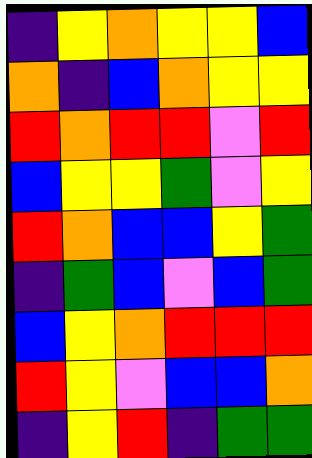[["indigo", "yellow", "orange", "yellow", "yellow", "blue"], ["orange", "indigo", "blue", "orange", "yellow", "yellow"], ["red", "orange", "red", "red", "violet", "red"], ["blue", "yellow", "yellow", "green", "violet", "yellow"], ["red", "orange", "blue", "blue", "yellow", "green"], ["indigo", "green", "blue", "violet", "blue", "green"], ["blue", "yellow", "orange", "red", "red", "red"], ["red", "yellow", "violet", "blue", "blue", "orange"], ["indigo", "yellow", "red", "indigo", "green", "green"]]